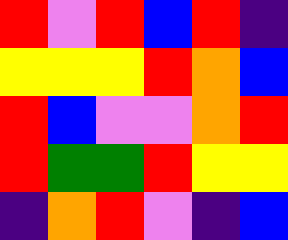[["red", "violet", "red", "blue", "red", "indigo"], ["yellow", "yellow", "yellow", "red", "orange", "blue"], ["red", "blue", "violet", "violet", "orange", "red"], ["red", "green", "green", "red", "yellow", "yellow"], ["indigo", "orange", "red", "violet", "indigo", "blue"]]